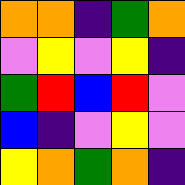[["orange", "orange", "indigo", "green", "orange"], ["violet", "yellow", "violet", "yellow", "indigo"], ["green", "red", "blue", "red", "violet"], ["blue", "indigo", "violet", "yellow", "violet"], ["yellow", "orange", "green", "orange", "indigo"]]